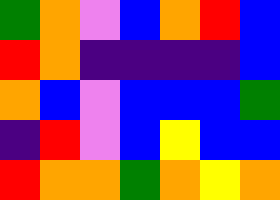[["green", "orange", "violet", "blue", "orange", "red", "blue"], ["red", "orange", "indigo", "indigo", "indigo", "indigo", "blue"], ["orange", "blue", "violet", "blue", "blue", "blue", "green"], ["indigo", "red", "violet", "blue", "yellow", "blue", "blue"], ["red", "orange", "orange", "green", "orange", "yellow", "orange"]]